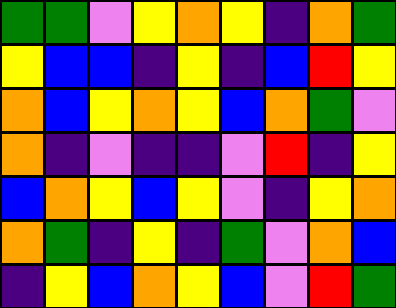[["green", "green", "violet", "yellow", "orange", "yellow", "indigo", "orange", "green"], ["yellow", "blue", "blue", "indigo", "yellow", "indigo", "blue", "red", "yellow"], ["orange", "blue", "yellow", "orange", "yellow", "blue", "orange", "green", "violet"], ["orange", "indigo", "violet", "indigo", "indigo", "violet", "red", "indigo", "yellow"], ["blue", "orange", "yellow", "blue", "yellow", "violet", "indigo", "yellow", "orange"], ["orange", "green", "indigo", "yellow", "indigo", "green", "violet", "orange", "blue"], ["indigo", "yellow", "blue", "orange", "yellow", "blue", "violet", "red", "green"]]